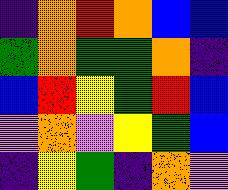[["indigo", "orange", "red", "orange", "blue", "blue"], ["green", "orange", "green", "green", "orange", "indigo"], ["blue", "red", "yellow", "green", "red", "blue"], ["violet", "orange", "violet", "yellow", "green", "blue"], ["indigo", "yellow", "green", "indigo", "orange", "violet"]]